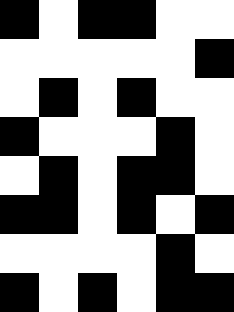[["black", "white", "black", "black", "white", "white"], ["white", "white", "white", "white", "white", "black"], ["white", "black", "white", "black", "white", "white"], ["black", "white", "white", "white", "black", "white"], ["white", "black", "white", "black", "black", "white"], ["black", "black", "white", "black", "white", "black"], ["white", "white", "white", "white", "black", "white"], ["black", "white", "black", "white", "black", "black"]]